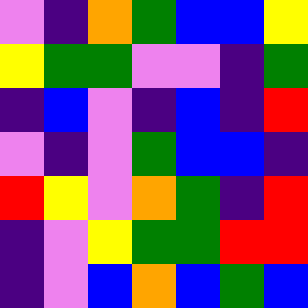[["violet", "indigo", "orange", "green", "blue", "blue", "yellow"], ["yellow", "green", "green", "violet", "violet", "indigo", "green"], ["indigo", "blue", "violet", "indigo", "blue", "indigo", "red"], ["violet", "indigo", "violet", "green", "blue", "blue", "indigo"], ["red", "yellow", "violet", "orange", "green", "indigo", "red"], ["indigo", "violet", "yellow", "green", "green", "red", "red"], ["indigo", "violet", "blue", "orange", "blue", "green", "blue"]]